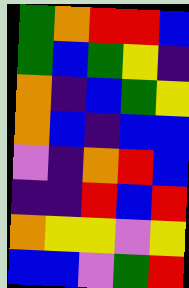[["green", "orange", "red", "red", "blue"], ["green", "blue", "green", "yellow", "indigo"], ["orange", "indigo", "blue", "green", "yellow"], ["orange", "blue", "indigo", "blue", "blue"], ["violet", "indigo", "orange", "red", "blue"], ["indigo", "indigo", "red", "blue", "red"], ["orange", "yellow", "yellow", "violet", "yellow"], ["blue", "blue", "violet", "green", "red"]]